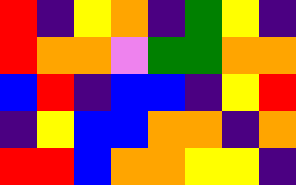[["red", "indigo", "yellow", "orange", "indigo", "green", "yellow", "indigo"], ["red", "orange", "orange", "violet", "green", "green", "orange", "orange"], ["blue", "red", "indigo", "blue", "blue", "indigo", "yellow", "red"], ["indigo", "yellow", "blue", "blue", "orange", "orange", "indigo", "orange"], ["red", "red", "blue", "orange", "orange", "yellow", "yellow", "indigo"]]